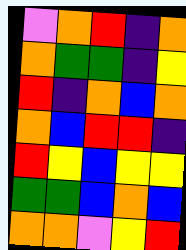[["violet", "orange", "red", "indigo", "orange"], ["orange", "green", "green", "indigo", "yellow"], ["red", "indigo", "orange", "blue", "orange"], ["orange", "blue", "red", "red", "indigo"], ["red", "yellow", "blue", "yellow", "yellow"], ["green", "green", "blue", "orange", "blue"], ["orange", "orange", "violet", "yellow", "red"]]